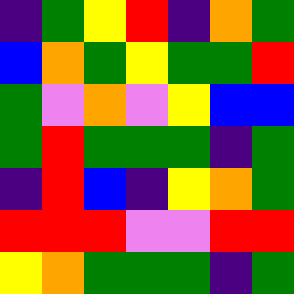[["indigo", "green", "yellow", "red", "indigo", "orange", "green"], ["blue", "orange", "green", "yellow", "green", "green", "red"], ["green", "violet", "orange", "violet", "yellow", "blue", "blue"], ["green", "red", "green", "green", "green", "indigo", "green"], ["indigo", "red", "blue", "indigo", "yellow", "orange", "green"], ["red", "red", "red", "violet", "violet", "red", "red"], ["yellow", "orange", "green", "green", "green", "indigo", "green"]]